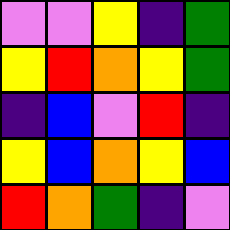[["violet", "violet", "yellow", "indigo", "green"], ["yellow", "red", "orange", "yellow", "green"], ["indigo", "blue", "violet", "red", "indigo"], ["yellow", "blue", "orange", "yellow", "blue"], ["red", "orange", "green", "indigo", "violet"]]